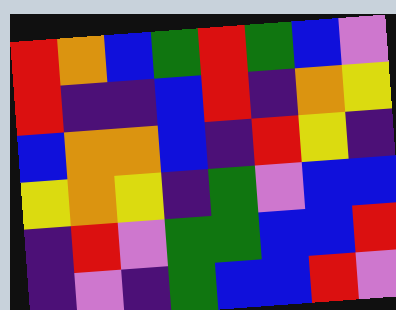[["red", "orange", "blue", "green", "red", "green", "blue", "violet"], ["red", "indigo", "indigo", "blue", "red", "indigo", "orange", "yellow"], ["blue", "orange", "orange", "blue", "indigo", "red", "yellow", "indigo"], ["yellow", "orange", "yellow", "indigo", "green", "violet", "blue", "blue"], ["indigo", "red", "violet", "green", "green", "blue", "blue", "red"], ["indigo", "violet", "indigo", "green", "blue", "blue", "red", "violet"]]